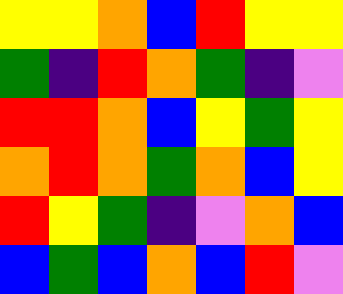[["yellow", "yellow", "orange", "blue", "red", "yellow", "yellow"], ["green", "indigo", "red", "orange", "green", "indigo", "violet"], ["red", "red", "orange", "blue", "yellow", "green", "yellow"], ["orange", "red", "orange", "green", "orange", "blue", "yellow"], ["red", "yellow", "green", "indigo", "violet", "orange", "blue"], ["blue", "green", "blue", "orange", "blue", "red", "violet"]]